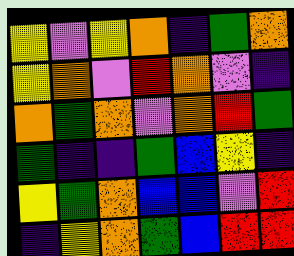[["yellow", "violet", "yellow", "orange", "indigo", "green", "orange"], ["yellow", "orange", "violet", "red", "orange", "violet", "indigo"], ["orange", "green", "orange", "violet", "orange", "red", "green"], ["green", "indigo", "indigo", "green", "blue", "yellow", "indigo"], ["yellow", "green", "orange", "blue", "blue", "violet", "red"], ["indigo", "yellow", "orange", "green", "blue", "red", "red"]]